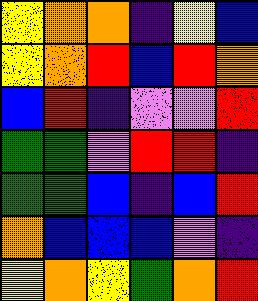[["yellow", "orange", "orange", "indigo", "yellow", "blue"], ["yellow", "orange", "red", "blue", "red", "orange"], ["blue", "red", "indigo", "violet", "violet", "red"], ["green", "green", "violet", "red", "red", "indigo"], ["green", "green", "blue", "indigo", "blue", "red"], ["orange", "blue", "blue", "blue", "violet", "indigo"], ["yellow", "orange", "yellow", "green", "orange", "red"]]